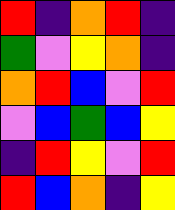[["red", "indigo", "orange", "red", "indigo"], ["green", "violet", "yellow", "orange", "indigo"], ["orange", "red", "blue", "violet", "red"], ["violet", "blue", "green", "blue", "yellow"], ["indigo", "red", "yellow", "violet", "red"], ["red", "blue", "orange", "indigo", "yellow"]]